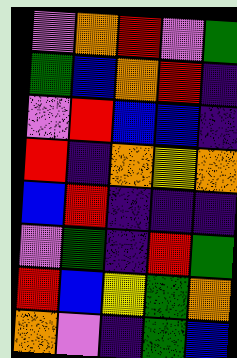[["violet", "orange", "red", "violet", "green"], ["green", "blue", "orange", "red", "indigo"], ["violet", "red", "blue", "blue", "indigo"], ["red", "indigo", "orange", "yellow", "orange"], ["blue", "red", "indigo", "indigo", "indigo"], ["violet", "green", "indigo", "red", "green"], ["red", "blue", "yellow", "green", "orange"], ["orange", "violet", "indigo", "green", "blue"]]